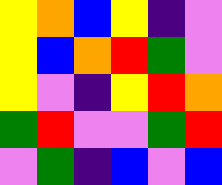[["yellow", "orange", "blue", "yellow", "indigo", "violet"], ["yellow", "blue", "orange", "red", "green", "violet"], ["yellow", "violet", "indigo", "yellow", "red", "orange"], ["green", "red", "violet", "violet", "green", "red"], ["violet", "green", "indigo", "blue", "violet", "blue"]]